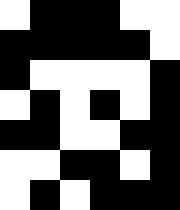[["white", "black", "black", "black", "white", "white"], ["black", "black", "black", "black", "black", "white"], ["black", "white", "white", "white", "white", "black"], ["white", "black", "white", "black", "white", "black"], ["black", "black", "white", "white", "black", "black"], ["white", "white", "black", "black", "white", "black"], ["white", "black", "white", "black", "black", "black"]]